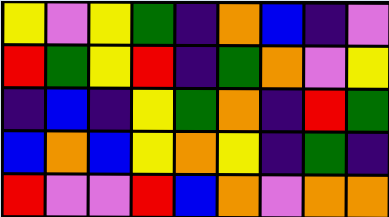[["yellow", "violet", "yellow", "green", "indigo", "orange", "blue", "indigo", "violet"], ["red", "green", "yellow", "red", "indigo", "green", "orange", "violet", "yellow"], ["indigo", "blue", "indigo", "yellow", "green", "orange", "indigo", "red", "green"], ["blue", "orange", "blue", "yellow", "orange", "yellow", "indigo", "green", "indigo"], ["red", "violet", "violet", "red", "blue", "orange", "violet", "orange", "orange"]]